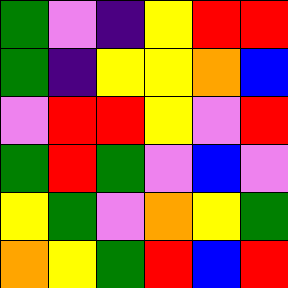[["green", "violet", "indigo", "yellow", "red", "red"], ["green", "indigo", "yellow", "yellow", "orange", "blue"], ["violet", "red", "red", "yellow", "violet", "red"], ["green", "red", "green", "violet", "blue", "violet"], ["yellow", "green", "violet", "orange", "yellow", "green"], ["orange", "yellow", "green", "red", "blue", "red"]]